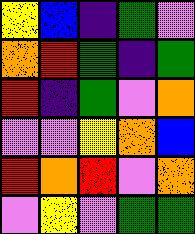[["yellow", "blue", "indigo", "green", "violet"], ["orange", "red", "green", "indigo", "green"], ["red", "indigo", "green", "violet", "orange"], ["violet", "violet", "yellow", "orange", "blue"], ["red", "orange", "red", "violet", "orange"], ["violet", "yellow", "violet", "green", "green"]]